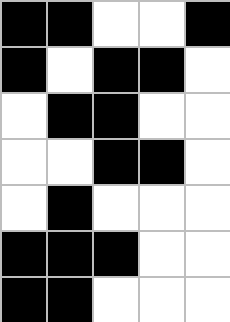[["black", "black", "white", "white", "black"], ["black", "white", "black", "black", "white"], ["white", "black", "black", "white", "white"], ["white", "white", "black", "black", "white"], ["white", "black", "white", "white", "white"], ["black", "black", "black", "white", "white"], ["black", "black", "white", "white", "white"]]